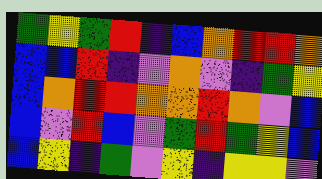[["green", "yellow", "green", "red", "indigo", "blue", "orange", "red", "red", "orange"], ["blue", "blue", "red", "indigo", "violet", "orange", "violet", "indigo", "green", "yellow"], ["blue", "orange", "red", "red", "orange", "orange", "red", "orange", "violet", "blue"], ["blue", "violet", "red", "blue", "violet", "green", "red", "green", "yellow", "blue"], ["blue", "yellow", "indigo", "green", "violet", "yellow", "indigo", "yellow", "yellow", "violet"]]